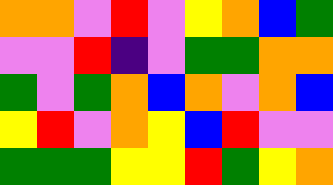[["orange", "orange", "violet", "red", "violet", "yellow", "orange", "blue", "green"], ["violet", "violet", "red", "indigo", "violet", "green", "green", "orange", "orange"], ["green", "violet", "green", "orange", "blue", "orange", "violet", "orange", "blue"], ["yellow", "red", "violet", "orange", "yellow", "blue", "red", "violet", "violet"], ["green", "green", "green", "yellow", "yellow", "red", "green", "yellow", "orange"]]